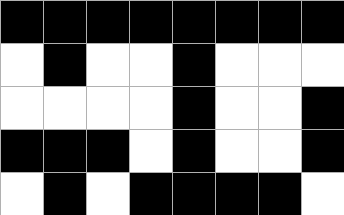[["black", "black", "black", "black", "black", "black", "black", "black"], ["white", "black", "white", "white", "black", "white", "white", "white"], ["white", "white", "white", "white", "black", "white", "white", "black"], ["black", "black", "black", "white", "black", "white", "white", "black"], ["white", "black", "white", "black", "black", "black", "black", "white"]]